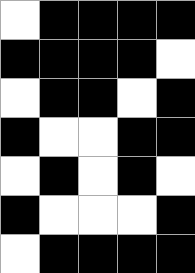[["white", "black", "black", "black", "black"], ["black", "black", "black", "black", "white"], ["white", "black", "black", "white", "black"], ["black", "white", "white", "black", "black"], ["white", "black", "white", "black", "white"], ["black", "white", "white", "white", "black"], ["white", "black", "black", "black", "black"]]